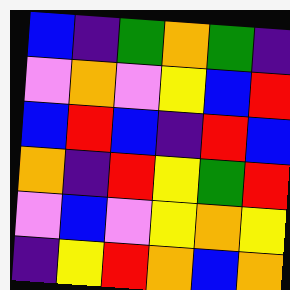[["blue", "indigo", "green", "orange", "green", "indigo"], ["violet", "orange", "violet", "yellow", "blue", "red"], ["blue", "red", "blue", "indigo", "red", "blue"], ["orange", "indigo", "red", "yellow", "green", "red"], ["violet", "blue", "violet", "yellow", "orange", "yellow"], ["indigo", "yellow", "red", "orange", "blue", "orange"]]